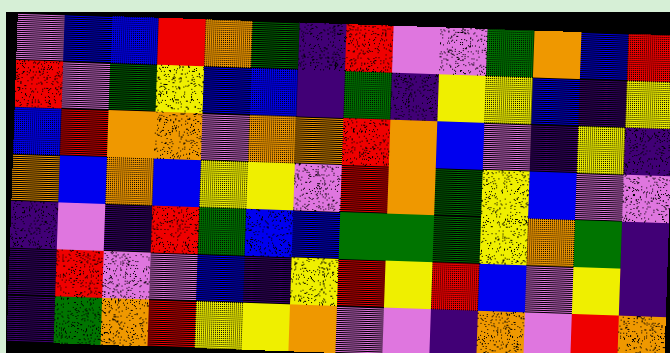[["violet", "blue", "blue", "red", "orange", "green", "indigo", "red", "violet", "violet", "green", "orange", "blue", "red"], ["red", "violet", "green", "yellow", "blue", "blue", "indigo", "green", "indigo", "yellow", "yellow", "blue", "indigo", "yellow"], ["blue", "red", "orange", "orange", "violet", "orange", "orange", "red", "orange", "blue", "violet", "indigo", "yellow", "indigo"], ["orange", "blue", "orange", "blue", "yellow", "yellow", "violet", "red", "orange", "green", "yellow", "blue", "violet", "violet"], ["indigo", "violet", "indigo", "red", "green", "blue", "blue", "green", "green", "green", "yellow", "orange", "green", "indigo"], ["indigo", "red", "violet", "violet", "blue", "indigo", "yellow", "red", "yellow", "red", "blue", "violet", "yellow", "indigo"], ["indigo", "green", "orange", "red", "yellow", "yellow", "orange", "violet", "violet", "indigo", "orange", "violet", "red", "orange"]]